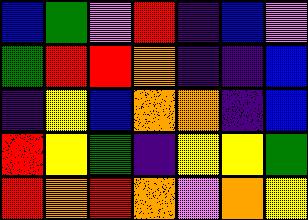[["blue", "green", "violet", "red", "indigo", "blue", "violet"], ["green", "red", "red", "orange", "indigo", "indigo", "blue"], ["indigo", "yellow", "blue", "orange", "orange", "indigo", "blue"], ["red", "yellow", "green", "indigo", "yellow", "yellow", "green"], ["red", "orange", "red", "orange", "violet", "orange", "yellow"]]